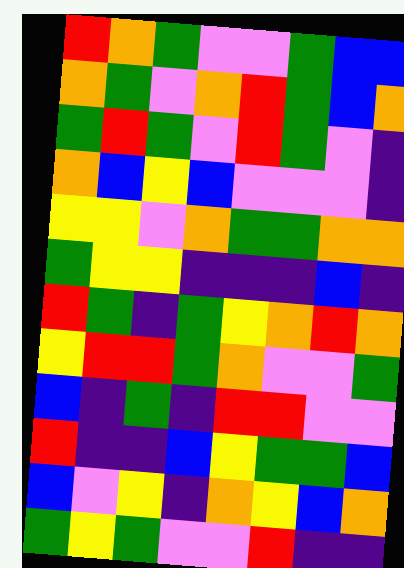[["red", "orange", "green", "violet", "violet", "green", "blue", "blue"], ["orange", "green", "violet", "orange", "red", "green", "blue", "orange"], ["green", "red", "green", "violet", "red", "green", "violet", "indigo"], ["orange", "blue", "yellow", "blue", "violet", "violet", "violet", "indigo"], ["yellow", "yellow", "violet", "orange", "green", "green", "orange", "orange"], ["green", "yellow", "yellow", "indigo", "indigo", "indigo", "blue", "indigo"], ["red", "green", "indigo", "green", "yellow", "orange", "red", "orange"], ["yellow", "red", "red", "green", "orange", "violet", "violet", "green"], ["blue", "indigo", "green", "indigo", "red", "red", "violet", "violet"], ["red", "indigo", "indigo", "blue", "yellow", "green", "green", "blue"], ["blue", "violet", "yellow", "indigo", "orange", "yellow", "blue", "orange"], ["green", "yellow", "green", "violet", "violet", "red", "indigo", "indigo"]]